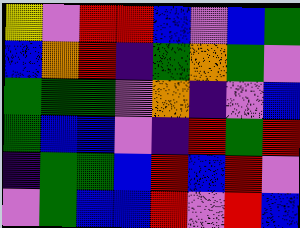[["yellow", "violet", "red", "red", "blue", "violet", "blue", "green"], ["blue", "orange", "red", "indigo", "green", "orange", "green", "violet"], ["green", "green", "green", "violet", "orange", "indigo", "violet", "blue"], ["green", "blue", "blue", "violet", "indigo", "red", "green", "red"], ["indigo", "green", "green", "blue", "red", "blue", "red", "violet"], ["violet", "green", "blue", "blue", "red", "violet", "red", "blue"]]